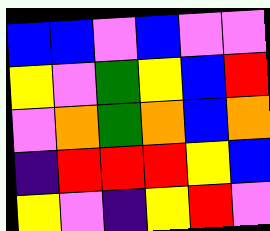[["blue", "blue", "violet", "blue", "violet", "violet"], ["yellow", "violet", "green", "yellow", "blue", "red"], ["violet", "orange", "green", "orange", "blue", "orange"], ["indigo", "red", "red", "red", "yellow", "blue"], ["yellow", "violet", "indigo", "yellow", "red", "violet"]]